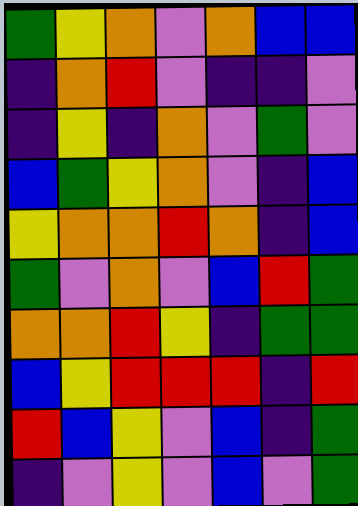[["green", "yellow", "orange", "violet", "orange", "blue", "blue"], ["indigo", "orange", "red", "violet", "indigo", "indigo", "violet"], ["indigo", "yellow", "indigo", "orange", "violet", "green", "violet"], ["blue", "green", "yellow", "orange", "violet", "indigo", "blue"], ["yellow", "orange", "orange", "red", "orange", "indigo", "blue"], ["green", "violet", "orange", "violet", "blue", "red", "green"], ["orange", "orange", "red", "yellow", "indigo", "green", "green"], ["blue", "yellow", "red", "red", "red", "indigo", "red"], ["red", "blue", "yellow", "violet", "blue", "indigo", "green"], ["indigo", "violet", "yellow", "violet", "blue", "violet", "green"]]